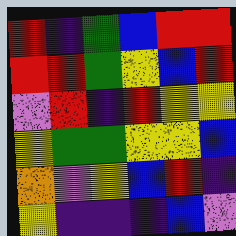[["red", "indigo", "green", "blue", "red", "red"], ["red", "red", "green", "yellow", "blue", "red"], ["violet", "red", "indigo", "red", "yellow", "yellow"], ["yellow", "green", "green", "yellow", "yellow", "blue"], ["orange", "violet", "yellow", "blue", "red", "indigo"], ["yellow", "indigo", "indigo", "indigo", "blue", "violet"]]